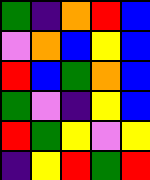[["green", "indigo", "orange", "red", "blue"], ["violet", "orange", "blue", "yellow", "blue"], ["red", "blue", "green", "orange", "blue"], ["green", "violet", "indigo", "yellow", "blue"], ["red", "green", "yellow", "violet", "yellow"], ["indigo", "yellow", "red", "green", "red"]]